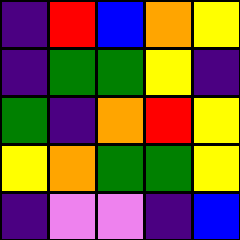[["indigo", "red", "blue", "orange", "yellow"], ["indigo", "green", "green", "yellow", "indigo"], ["green", "indigo", "orange", "red", "yellow"], ["yellow", "orange", "green", "green", "yellow"], ["indigo", "violet", "violet", "indigo", "blue"]]